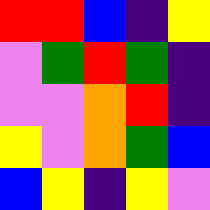[["red", "red", "blue", "indigo", "yellow"], ["violet", "green", "red", "green", "indigo"], ["violet", "violet", "orange", "red", "indigo"], ["yellow", "violet", "orange", "green", "blue"], ["blue", "yellow", "indigo", "yellow", "violet"]]